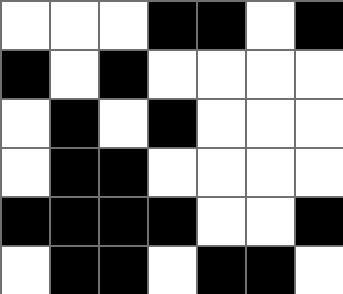[["white", "white", "white", "black", "black", "white", "black"], ["black", "white", "black", "white", "white", "white", "white"], ["white", "black", "white", "black", "white", "white", "white"], ["white", "black", "black", "white", "white", "white", "white"], ["black", "black", "black", "black", "white", "white", "black"], ["white", "black", "black", "white", "black", "black", "white"]]